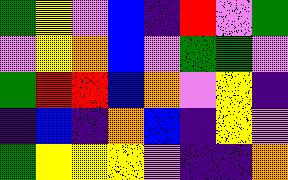[["green", "yellow", "violet", "blue", "indigo", "red", "violet", "green"], ["violet", "yellow", "orange", "blue", "violet", "green", "green", "violet"], ["green", "red", "red", "blue", "orange", "violet", "yellow", "indigo"], ["indigo", "blue", "indigo", "orange", "blue", "indigo", "yellow", "violet"], ["green", "yellow", "yellow", "yellow", "violet", "indigo", "indigo", "orange"]]